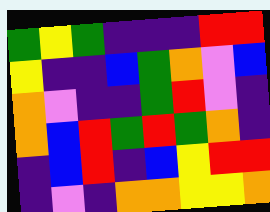[["green", "yellow", "green", "indigo", "indigo", "indigo", "red", "red"], ["yellow", "indigo", "indigo", "blue", "green", "orange", "violet", "blue"], ["orange", "violet", "indigo", "indigo", "green", "red", "violet", "indigo"], ["orange", "blue", "red", "green", "red", "green", "orange", "indigo"], ["indigo", "blue", "red", "indigo", "blue", "yellow", "red", "red"], ["indigo", "violet", "indigo", "orange", "orange", "yellow", "yellow", "orange"]]